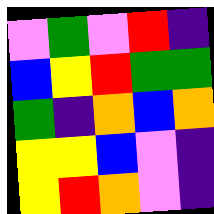[["violet", "green", "violet", "red", "indigo"], ["blue", "yellow", "red", "green", "green"], ["green", "indigo", "orange", "blue", "orange"], ["yellow", "yellow", "blue", "violet", "indigo"], ["yellow", "red", "orange", "violet", "indigo"]]